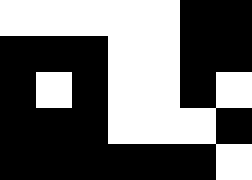[["white", "white", "white", "white", "white", "black", "black"], ["black", "black", "black", "white", "white", "black", "black"], ["black", "white", "black", "white", "white", "black", "white"], ["black", "black", "black", "white", "white", "white", "black"], ["black", "black", "black", "black", "black", "black", "white"]]